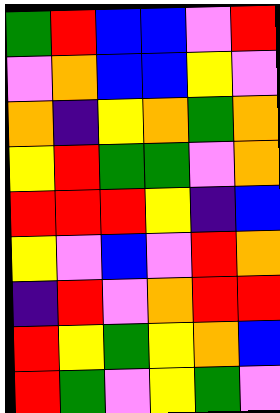[["green", "red", "blue", "blue", "violet", "red"], ["violet", "orange", "blue", "blue", "yellow", "violet"], ["orange", "indigo", "yellow", "orange", "green", "orange"], ["yellow", "red", "green", "green", "violet", "orange"], ["red", "red", "red", "yellow", "indigo", "blue"], ["yellow", "violet", "blue", "violet", "red", "orange"], ["indigo", "red", "violet", "orange", "red", "red"], ["red", "yellow", "green", "yellow", "orange", "blue"], ["red", "green", "violet", "yellow", "green", "violet"]]